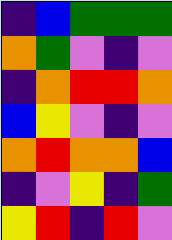[["indigo", "blue", "green", "green", "green"], ["orange", "green", "violet", "indigo", "violet"], ["indigo", "orange", "red", "red", "orange"], ["blue", "yellow", "violet", "indigo", "violet"], ["orange", "red", "orange", "orange", "blue"], ["indigo", "violet", "yellow", "indigo", "green"], ["yellow", "red", "indigo", "red", "violet"]]